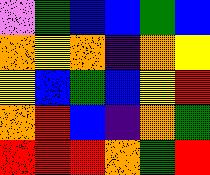[["violet", "green", "blue", "blue", "green", "blue"], ["orange", "yellow", "orange", "indigo", "orange", "yellow"], ["yellow", "blue", "green", "blue", "yellow", "red"], ["orange", "red", "blue", "indigo", "orange", "green"], ["red", "red", "red", "orange", "green", "red"]]